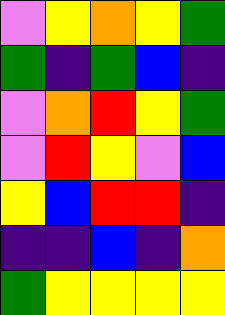[["violet", "yellow", "orange", "yellow", "green"], ["green", "indigo", "green", "blue", "indigo"], ["violet", "orange", "red", "yellow", "green"], ["violet", "red", "yellow", "violet", "blue"], ["yellow", "blue", "red", "red", "indigo"], ["indigo", "indigo", "blue", "indigo", "orange"], ["green", "yellow", "yellow", "yellow", "yellow"]]